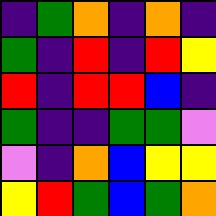[["indigo", "green", "orange", "indigo", "orange", "indigo"], ["green", "indigo", "red", "indigo", "red", "yellow"], ["red", "indigo", "red", "red", "blue", "indigo"], ["green", "indigo", "indigo", "green", "green", "violet"], ["violet", "indigo", "orange", "blue", "yellow", "yellow"], ["yellow", "red", "green", "blue", "green", "orange"]]